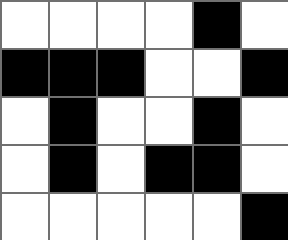[["white", "white", "white", "white", "black", "white"], ["black", "black", "black", "white", "white", "black"], ["white", "black", "white", "white", "black", "white"], ["white", "black", "white", "black", "black", "white"], ["white", "white", "white", "white", "white", "black"]]